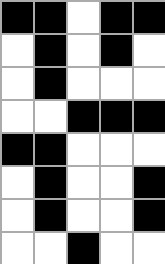[["black", "black", "white", "black", "black"], ["white", "black", "white", "black", "white"], ["white", "black", "white", "white", "white"], ["white", "white", "black", "black", "black"], ["black", "black", "white", "white", "white"], ["white", "black", "white", "white", "black"], ["white", "black", "white", "white", "black"], ["white", "white", "black", "white", "white"]]